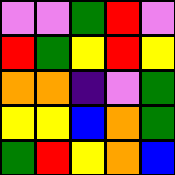[["violet", "violet", "green", "red", "violet"], ["red", "green", "yellow", "red", "yellow"], ["orange", "orange", "indigo", "violet", "green"], ["yellow", "yellow", "blue", "orange", "green"], ["green", "red", "yellow", "orange", "blue"]]